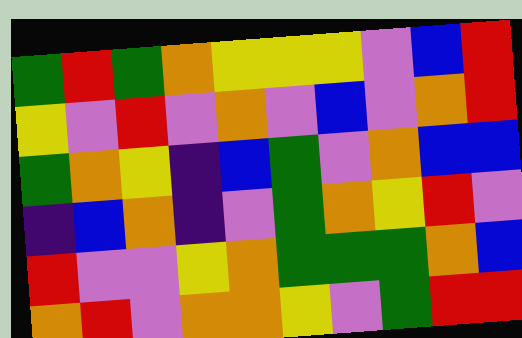[["green", "red", "green", "orange", "yellow", "yellow", "yellow", "violet", "blue", "red"], ["yellow", "violet", "red", "violet", "orange", "violet", "blue", "violet", "orange", "red"], ["green", "orange", "yellow", "indigo", "blue", "green", "violet", "orange", "blue", "blue"], ["indigo", "blue", "orange", "indigo", "violet", "green", "orange", "yellow", "red", "violet"], ["red", "violet", "violet", "yellow", "orange", "green", "green", "green", "orange", "blue"], ["orange", "red", "violet", "orange", "orange", "yellow", "violet", "green", "red", "red"]]